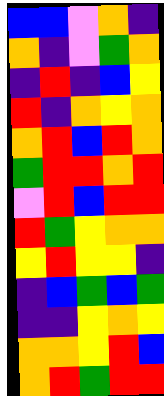[["blue", "blue", "violet", "orange", "indigo"], ["orange", "indigo", "violet", "green", "orange"], ["indigo", "red", "indigo", "blue", "yellow"], ["red", "indigo", "orange", "yellow", "orange"], ["orange", "red", "blue", "red", "orange"], ["green", "red", "red", "orange", "red"], ["violet", "red", "blue", "red", "red"], ["red", "green", "yellow", "orange", "orange"], ["yellow", "red", "yellow", "yellow", "indigo"], ["indigo", "blue", "green", "blue", "green"], ["indigo", "indigo", "yellow", "orange", "yellow"], ["orange", "orange", "yellow", "red", "blue"], ["orange", "red", "green", "red", "red"]]